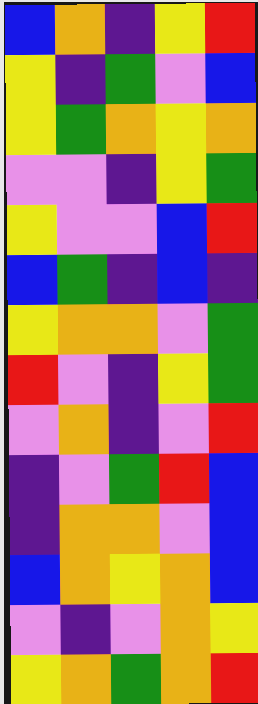[["blue", "orange", "indigo", "yellow", "red"], ["yellow", "indigo", "green", "violet", "blue"], ["yellow", "green", "orange", "yellow", "orange"], ["violet", "violet", "indigo", "yellow", "green"], ["yellow", "violet", "violet", "blue", "red"], ["blue", "green", "indigo", "blue", "indigo"], ["yellow", "orange", "orange", "violet", "green"], ["red", "violet", "indigo", "yellow", "green"], ["violet", "orange", "indigo", "violet", "red"], ["indigo", "violet", "green", "red", "blue"], ["indigo", "orange", "orange", "violet", "blue"], ["blue", "orange", "yellow", "orange", "blue"], ["violet", "indigo", "violet", "orange", "yellow"], ["yellow", "orange", "green", "orange", "red"]]